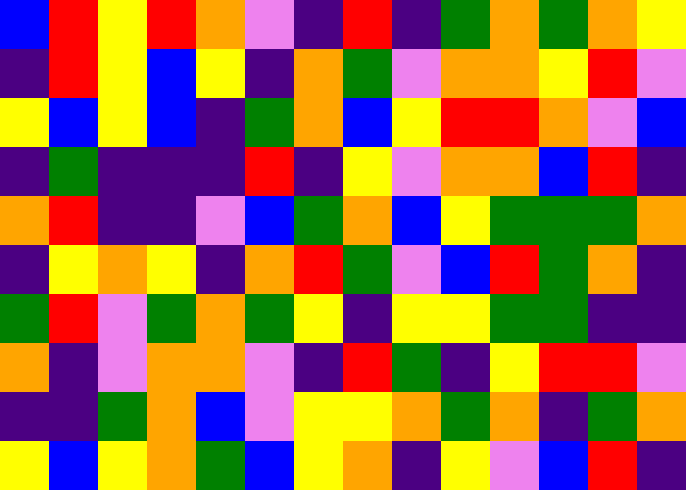[["blue", "red", "yellow", "red", "orange", "violet", "indigo", "red", "indigo", "green", "orange", "green", "orange", "yellow"], ["indigo", "red", "yellow", "blue", "yellow", "indigo", "orange", "green", "violet", "orange", "orange", "yellow", "red", "violet"], ["yellow", "blue", "yellow", "blue", "indigo", "green", "orange", "blue", "yellow", "red", "red", "orange", "violet", "blue"], ["indigo", "green", "indigo", "indigo", "indigo", "red", "indigo", "yellow", "violet", "orange", "orange", "blue", "red", "indigo"], ["orange", "red", "indigo", "indigo", "violet", "blue", "green", "orange", "blue", "yellow", "green", "green", "green", "orange"], ["indigo", "yellow", "orange", "yellow", "indigo", "orange", "red", "green", "violet", "blue", "red", "green", "orange", "indigo"], ["green", "red", "violet", "green", "orange", "green", "yellow", "indigo", "yellow", "yellow", "green", "green", "indigo", "indigo"], ["orange", "indigo", "violet", "orange", "orange", "violet", "indigo", "red", "green", "indigo", "yellow", "red", "red", "violet"], ["indigo", "indigo", "green", "orange", "blue", "violet", "yellow", "yellow", "orange", "green", "orange", "indigo", "green", "orange"], ["yellow", "blue", "yellow", "orange", "green", "blue", "yellow", "orange", "indigo", "yellow", "violet", "blue", "red", "indigo"]]